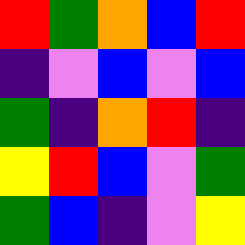[["red", "green", "orange", "blue", "red"], ["indigo", "violet", "blue", "violet", "blue"], ["green", "indigo", "orange", "red", "indigo"], ["yellow", "red", "blue", "violet", "green"], ["green", "blue", "indigo", "violet", "yellow"]]